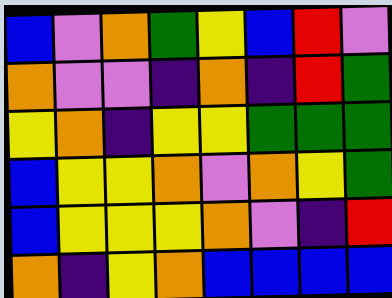[["blue", "violet", "orange", "green", "yellow", "blue", "red", "violet"], ["orange", "violet", "violet", "indigo", "orange", "indigo", "red", "green"], ["yellow", "orange", "indigo", "yellow", "yellow", "green", "green", "green"], ["blue", "yellow", "yellow", "orange", "violet", "orange", "yellow", "green"], ["blue", "yellow", "yellow", "yellow", "orange", "violet", "indigo", "red"], ["orange", "indigo", "yellow", "orange", "blue", "blue", "blue", "blue"]]